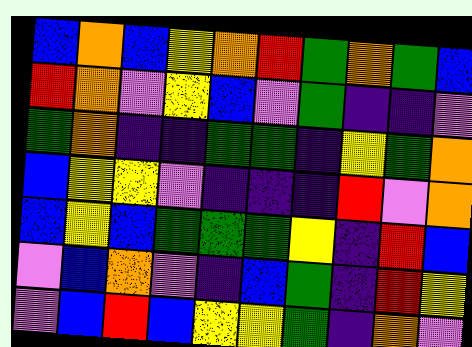[["blue", "orange", "blue", "yellow", "orange", "red", "green", "orange", "green", "blue"], ["red", "orange", "violet", "yellow", "blue", "violet", "green", "indigo", "indigo", "violet"], ["green", "orange", "indigo", "indigo", "green", "green", "indigo", "yellow", "green", "orange"], ["blue", "yellow", "yellow", "violet", "indigo", "indigo", "indigo", "red", "violet", "orange"], ["blue", "yellow", "blue", "green", "green", "green", "yellow", "indigo", "red", "blue"], ["violet", "blue", "orange", "violet", "indigo", "blue", "green", "indigo", "red", "yellow"], ["violet", "blue", "red", "blue", "yellow", "yellow", "green", "indigo", "orange", "violet"]]